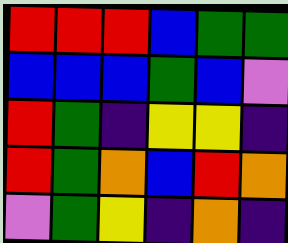[["red", "red", "red", "blue", "green", "green"], ["blue", "blue", "blue", "green", "blue", "violet"], ["red", "green", "indigo", "yellow", "yellow", "indigo"], ["red", "green", "orange", "blue", "red", "orange"], ["violet", "green", "yellow", "indigo", "orange", "indigo"]]